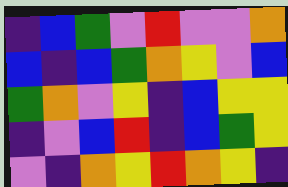[["indigo", "blue", "green", "violet", "red", "violet", "violet", "orange"], ["blue", "indigo", "blue", "green", "orange", "yellow", "violet", "blue"], ["green", "orange", "violet", "yellow", "indigo", "blue", "yellow", "yellow"], ["indigo", "violet", "blue", "red", "indigo", "blue", "green", "yellow"], ["violet", "indigo", "orange", "yellow", "red", "orange", "yellow", "indigo"]]